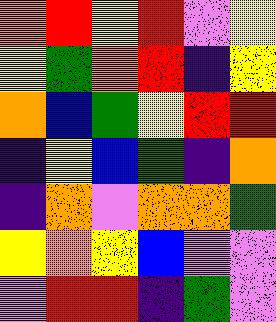[["orange", "red", "yellow", "red", "violet", "yellow"], ["yellow", "green", "orange", "red", "indigo", "yellow"], ["orange", "blue", "green", "yellow", "red", "red"], ["indigo", "yellow", "blue", "green", "indigo", "orange"], ["indigo", "orange", "violet", "orange", "orange", "green"], ["yellow", "orange", "yellow", "blue", "violet", "violet"], ["violet", "red", "red", "indigo", "green", "violet"]]